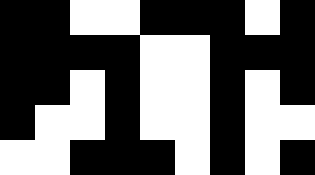[["black", "black", "white", "white", "black", "black", "black", "white", "black"], ["black", "black", "black", "black", "white", "white", "black", "black", "black"], ["black", "black", "white", "black", "white", "white", "black", "white", "black"], ["black", "white", "white", "black", "white", "white", "black", "white", "white"], ["white", "white", "black", "black", "black", "white", "black", "white", "black"]]